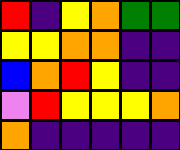[["red", "indigo", "yellow", "orange", "green", "green"], ["yellow", "yellow", "orange", "orange", "indigo", "indigo"], ["blue", "orange", "red", "yellow", "indigo", "indigo"], ["violet", "red", "yellow", "yellow", "yellow", "orange"], ["orange", "indigo", "indigo", "indigo", "indigo", "indigo"]]